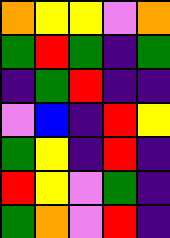[["orange", "yellow", "yellow", "violet", "orange"], ["green", "red", "green", "indigo", "green"], ["indigo", "green", "red", "indigo", "indigo"], ["violet", "blue", "indigo", "red", "yellow"], ["green", "yellow", "indigo", "red", "indigo"], ["red", "yellow", "violet", "green", "indigo"], ["green", "orange", "violet", "red", "indigo"]]